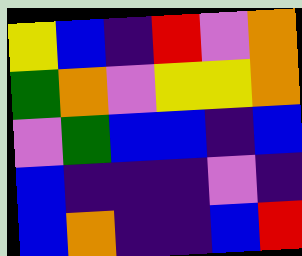[["yellow", "blue", "indigo", "red", "violet", "orange"], ["green", "orange", "violet", "yellow", "yellow", "orange"], ["violet", "green", "blue", "blue", "indigo", "blue"], ["blue", "indigo", "indigo", "indigo", "violet", "indigo"], ["blue", "orange", "indigo", "indigo", "blue", "red"]]